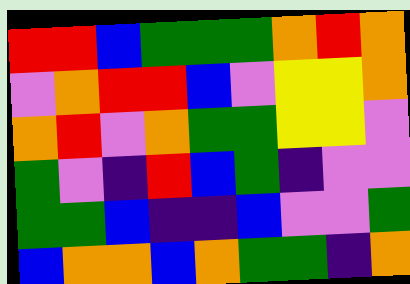[["red", "red", "blue", "green", "green", "green", "orange", "red", "orange"], ["violet", "orange", "red", "red", "blue", "violet", "yellow", "yellow", "orange"], ["orange", "red", "violet", "orange", "green", "green", "yellow", "yellow", "violet"], ["green", "violet", "indigo", "red", "blue", "green", "indigo", "violet", "violet"], ["green", "green", "blue", "indigo", "indigo", "blue", "violet", "violet", "green"], ["blue", "orange", "orange", "blue", "orange", "green", "green", "indigo", "orange"]]